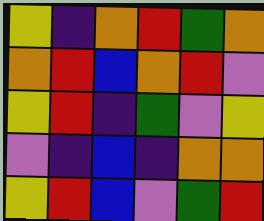[["yellow", "indigo", "orange", "red", "green", "orange"], ["orange", "red", "blue", "orange", "red", "violet"], ["yellow", "red", "indigo", "green", "violet", "yellow"], ["violet", "indigo", "blue", "indigo", "orange", "orange"], ["yellow", "red", "blue", "violet", "green", "red"]]